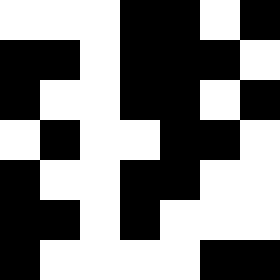[["white", "white", "white", "black", "black", "white", "black"], ["black", "black", "white", "black", "black", "black", "white"], ["black", "white", "white", "black", "black", "white", "black"], ["white", "black", "white", "white", "black", "black", "white"], ["black", "white", "white", "black", "black", "white", "white"], ["black", "black", "white", "black", "white", "white", "white"], ["black", "white", "white", "white", "white", "black", "black"]]